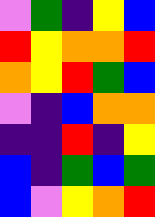[["violet", "green", "indigo", "yellow", "blue"], ["red", "yellow", "orange", "orange", "red"], ["orange", "yellow", "red", "green", "blue"], ["violet", "indigo", "blue", "orange", "orange"], ["indigo", "indigo", "red", "indigo", "yellow"], ["blue", "indigo", "green", "blue", "green"], ["blue", "violet", "yellow", "orange", "red"]]